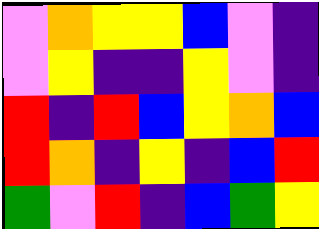[["violet", "orange", "yellow", "yellow", "blue", "violet", "indigo"], ["violet", "yellow", "indigo", "indigo", "yellow", "violet", "indigo"], ["red", "indigo", "red", "blue", "yellow", "orange", "blue"], ["red", "orange", "indigo", "yellow", "indigo", "blue", "red"], ["green", "violet", "red", "indigo", "blue", "green", "yellow"]]